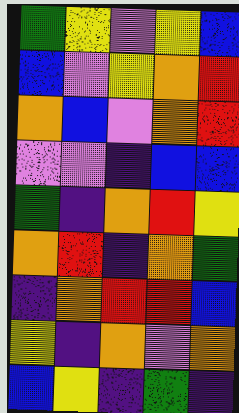[["green", "yellow", "violet", "yellow", "blue"], ["blue", "violet", "yellow", "orange", "red"], ["orange", "blue", "violet", "orange", "red"], ["violet", "violet", "indigo", "blue", "blue"], ["green", "indigo", "orange", "red", "yellow"], ["orange", "red", "indigo", "orange", "green"], ["indigo", "orange", "red", "red", "blue"], ["yellow", "indigo", "orange", "violet", "orange"], ["blue", "yellow", "indigo", "green", "indigo"]]